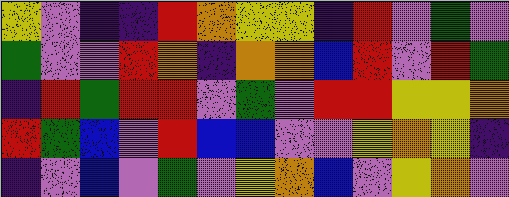[["yellow", "violet", "indigo", "indigo", "red", "orange", "yellow", "yellow", "indigo", "red", "violet", "green", "violet"], ["green", "violet", "violet", "red", "orange", "indigo", "orange", "orange", "blue", "red", "violet", "red", "green"], ["indigo", "red", "green", "red", "red", "violet", "green", "violet", "red", "red", "yellow", "yellow", "orange"], ["red", "green", "blue", "violet", "red", "blue", "blue", "violet", "violet", "yellow", "orange", "yellow", "indigo"], ["indigo", "violet", "blue", "violet", "green", "violet", "yellow", "orange", "blue", "violet", "yellow", "orange", "violet"]]